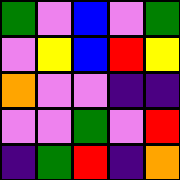[["green", "violet", "blue", "violet", "green"], ["violet", "yellow", "blue", "red", "yellow"], ["orange", "violet", "violet", "indigo", "indigo"], ["violet", "violet", "green", "violet", "red"], ["indigo", "green", "red", "indigo", "orange"]]